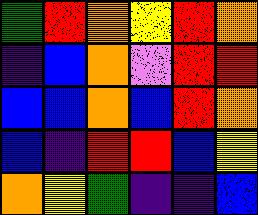[["green", "red", "orange", "yellow", "red", "orange"], ["indigo", "blue", "orange", "violet", "red", "red"], ["blue", "blue", "orange", "blue", "red", "orange"], ["blue", "indigo", "red", "red", "blue", "yellow"], ["orange", "yellow", "green", "indigo", "indigo", "blue"]]